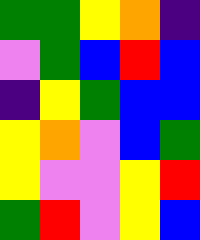[["green", "green", "yellow", "orange", "indigo"], ["violet", "green", "blue", "red", "blue"], ["indigo", "yellow", "green", "blue", "blue"], ["yellow", "orange", "violet", "blue", "green"], ["yellow", "violet", "violet", "yellow", "red"], ["green", "red", "violet", "yellow", "blue"]]